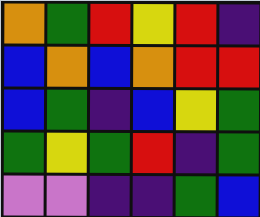[["orange", "green", "red", "yellow", "red", "indigo"], ["blue", "orange", "blue", "orange", "red", "red"], ["blue", "green", "indigo", "blue", "yellow", "green"], ["green", "yellow", "green", "red", "indigo", "green"], ["violet", "violet", "indigo", "indigo", "green", "blue"]]